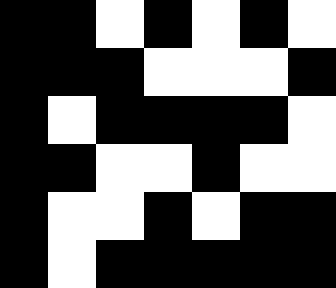[["black", "black", "white", "black", "white", "black", "white"], ["black", "black", "black", "white", "white", "white", "black"], ["black", "white", "black", "black", "black", "black", "white"], ["black", "black", "white", "white", "black", "white", "white"], ["black", "white", "white", "black", "white", "black", "black"], ["black", "white", "black", "black", "black", "black", "black"]]